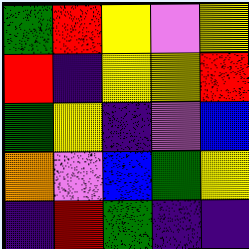[["green", "red", "yellow", "violet", "yellow"], ["red", "indigo", "yellow", "yellow", "red"], ["green", "yellow", "indigo", "violet", "blue"], ["orange", "violet", "blue", "green", "yellow"], ["indigo", "red", "green", "indigo", "indigo"]]